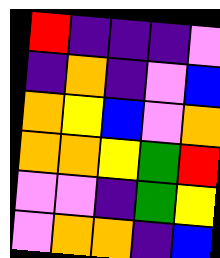[["red", "indigo", "indigo", "indigo", "violet"], ["indigo", "orange", "indigo", "violet", "blue"], ["orange", "yellow", "blue", "violet", "orange"], ["orange", "orange", "yellow", "green", "red"], ["violet", "violet", "indigo", "green", "yellow"], ["violet", "orange", "orange", "indigo", "blue"]]